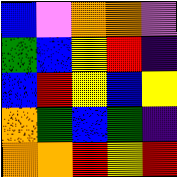[["blue", "violet", "orange", "orange", "violet"], ["green", "blue", "yellow", "red", "indigo"], ["blue", "red", "yellow", "blue", "yellow"], ["orange", "green", "blue", "green", "indigo"], ["orange", "orange", "red", "yellow", "red"]]